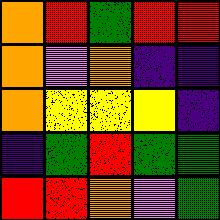[["orange", "red", "green", "red", "red"], ["orange", "violet", "orange", "indigo", "indigo"], ["orange", "yellow", "yellow", "yellow", "indigo"], ["indigo", "green", "red", "green", "green"], ["red", "red", "orange", "violet", "green"]]